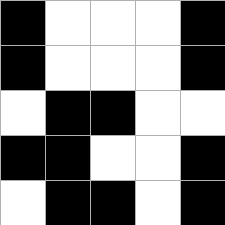[["black", "white", "white", "white", "black"], ["black", "white", "white", "white", "black"], ["white", "black", "black", "white", "white"], ["black", "black", "white", "white", "black"], ["white", "black", "black", "white", "black"]]